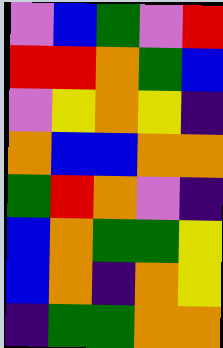[["violet", "blue", "green", "violet", "red"], ["red", "red", "orange", "green", "blue"], ["violet", "yellow", "orange", "yellow", "indigo"], ["orange", "blue", "blue", "orange", "orange"], ["green", "red", "orange", "violet", "indigo"], ["blue", "orange", "green", "green", "yellow"], ["blue", "orange", "indigo", "orange", "yellow"], ["indigo", "green", "green", "orange", "orange"]]